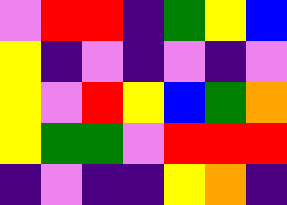[["violet", "red", "red", "indigo", "green", "yellow", "blue"], ["yellow", "indigo", "violet", "indigo", "violet", "indigo", "violet"], ["yellow", "violet", "red", "yellow", "blue", "green", "orange"], ["yellow", "green", "green", "violet", "red", "red", "red"], ["indigo", "violet", "indigo", "indigo", "yellow", "orange", "indigo"]]